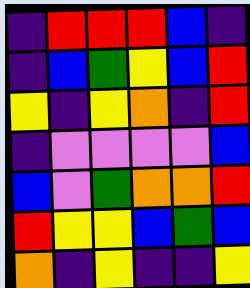[["indigo", "red", "red", "red", "blue", "indigo"], ["indigo", "blue", "green", "yellow", "blue", "red"], ["yellow", "indigo", "yellow", "orange", "indigo", "red"], ["indigo", "violet", "violet", "violet", "violet", "blue"], ["blue", "violet", "green", "orange", "orange", "red"], ["red", "yellow", "yellow", "blue", "green", "blue"], ["orange", "indigo", "yellow", "indigo", "indigo", "yellow"]]